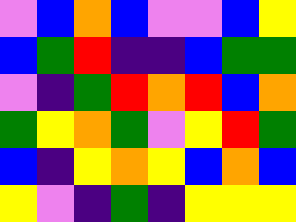[["violet", "blue", "orange", "blue", "violet", "violet", "blue", "yellow"], ["blue", "green", "red", "indigo", "indigo", "blue", "green", "green"], ["violet", "indigo", "green", "red", "orange", "red", "blue", "orange"], ["green", "yellow", "orange", "green", "violet", "yellow", "red", "green"], ["blue", "indigo", "yellow", "orange", "yellow", "blue", "orange", "blue"], ["yellow", "violet", "indigo", "green", "indigo", "yellow", "yellow", "yellow"]]